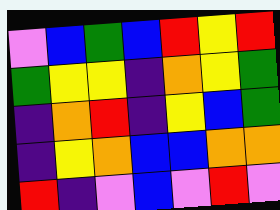[["violet", "blue", "green", "blue", "red", "yellow", "red"], ["green", "yellow", "yellow", "indigo", "orange", "yellow", "green"], ["indigo", "orange", "red", "indigo", "yellow", "blue", "green"], ["indigo", "yellow", "orange", "blue", "blue", "orange", "orange"], ["red", "indigo", "violet", "blue", "violet", "red", "violet"]]